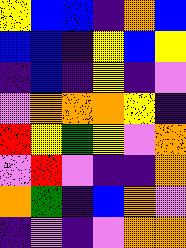[["yellow", "blue", "blue", "indigo", "orange", "blue"], ["blue", "blue", "indigo", "yellow", "blue", "yellow"], ["indigo", "blue", "indigo", "yellow", "indigo", "violet"], ["violet", "orange", "orange", "orange", "yellow", "indigo"], ["red", "yellow", "green", "yellow", "violet", "orange"], ["violet", "red", "violet", "indigo", "indigo", "orange"], ["orange", "green", "indigo", "blue", "orange", "violet"], ["indigo", "violet", "indigo", "violet", "orange", "orange"]]